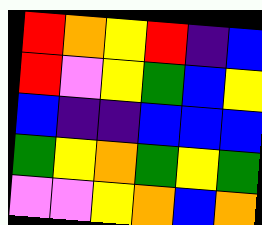[["red", "orange", "yellow", "red", "indigo", "blue"], ["red", "violet", "yellow", "green", "blue", "yellow"], ["blue", "indigo", "indigo", "blue", "blue", "blue"], ["green", "yellow", "orange", "green", "yellow", "green"], ["violet", "violet", "yellow", "orange", "blue", "orange"]]